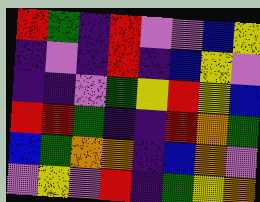[["red", "green", "indigo", "red", "violet", "violet", "blue", "yellow"], ["indigo", "violet", "indigo", "red", "indigo", "blue", "yellow", "violet"], ["indigo", "indigo", "violet", "green", "yellow", "red", "yellow", "blue"], ["red", "red", "green", "indigo", "indigo", "red", "orange", "green"], ["blue", "green", "orange", "orange", "indigo", "blue", "orange", "violet"], ["violet", "yellow", "violet", "red", "indigo", "green", "yellow", "orange"]]